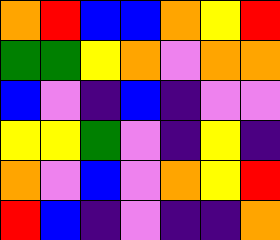[["orange", "red", "blue", "blue", "orange", "yellow", "red"], ["green", "green", "yellow", "orange", "violet", "orange", "orange"], ["blue", "violet", "indigo", "blue", "indigo", "violet", "violet"], ["yellow", "yellow", "green", "violet", "indigo", "yellow", "indigo"], ["orange", "violet", "blue", "violet", "orange", "yellow", "red"], ["red", "blue", "indigo", "violet", "indigo", "indigo", "orange"]]